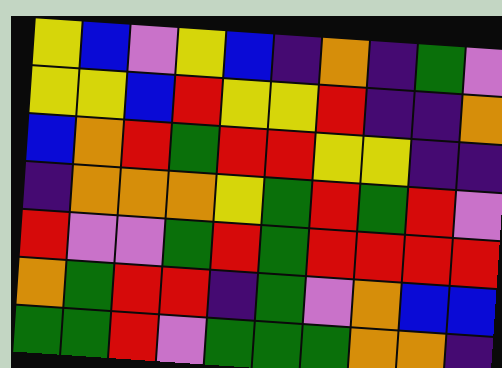[["yellow", "blue", "violet", "yellow", "blue", "indigo", "orange", "indigo", "green", "violet"], ["yellow", "yellow", "blue", "red", "yellow", "yellow", "red", "indigo", "indigo", "orange"], ["blue", "orange", "red", "green", "red", "red", "yellow", "yellow", "indigo", "indigo"], ["indigo", "orange", "orange", "orange", "yellow", "green", "red", "green", "red", "violet"], ["red", "violet", "violet", "green", "red", "green", "red", "red", "red", "red"], ["orange", "green", "red", "red", "indigo", "green", "violet", "orange", "blue", "blue"], ["green", "green", "red", "violet", "green", "green", "green", "orange", "orange", "indigo"]]